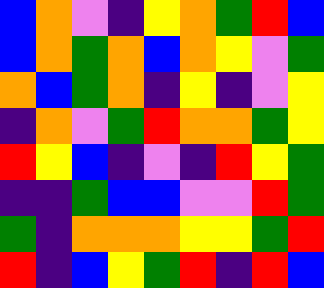[["blue", "orange", "violet", "indigo", "yellow", "orange", "green", "red", "blue"], ["blue", "orange", "green", "orange", "blue", "orange", "yellow", "violet", "green"], ["orange", "blue", "green", "orange", "indigo", "yellow", "indigo", "violet", "yellow"], ["indigo", "orange", "violet", "green", "red", "orange", "orange", "green", "yellow"], ["red", "yellow", "blue", "indigo", "violet", "indigo", "red", "yellow", "green"], ["indigo", "indigo", "green", "blue", "blue", "violet", "violet", "red", "green"], ["green", "indigo", "orange", "orange", "orange", "yellow", "yellow", "green", "red"], ["red", "indigo", "blue", "yellow", "green", "red", "indigo", "red", "blue"]]